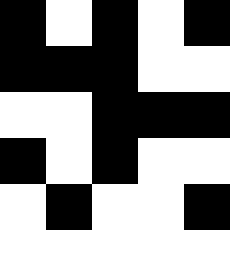[["black", "white", "black", "white", "black"], ["black", "black", "black", "white", "white"], ["white", "white", "black", "black", "black"], ["black", "white", "black", "white", "white"], ["white", "black", "white", "white", "black"], ["white", "white", "white", "white", "white"]]